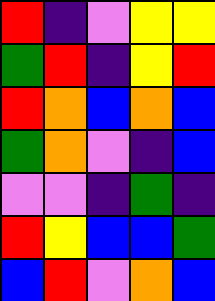[["red", "indigo", "violet", "yellow", "yellow"], ["green", "red", "indigo", "yellow", "red"], ["red", "orange", "blue", "orange", "blue"], ["green", "orange", "violet", "indigo", "blue"], ["violet", "violet", "indigo", "green", "indigo"], ["red", "yellow", "blue", "blue", "green"], ["blue", "red", "violet", "orange", "blue"]]